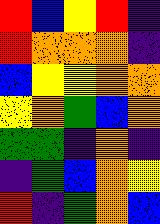[["red", "blue", "yellow", "red", "indigo"], ["red", "orange", "orange", "orange", "indigo"], ["blue", "yellow", "yellow", "orange", "orange"], ["yellow", "orange", "green", "blue", "orange"], ["green", "green", "indigo", "orange", "indigo"], ["indigo", "green", "blue", "orange", "yellow"], ["red", "indigo", "green", "orange", "blue"]]